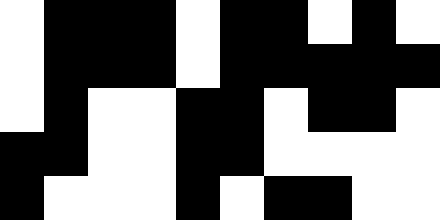[["white", "black", "black", "black", "white", "black", "black", "white", "black", "white"], ["white", "black", "black", "black", "white", "black", "black", "black", "black", "black"], ["white", "black", "white", "white", "black", "black", "white", "black", "black", "white"], ["black", "black", "white", "white", "black", "black", "white", "white", "white", "white"], ["black", "white", "white", "white", "black", "white", "black", "black", "white", "white"]]